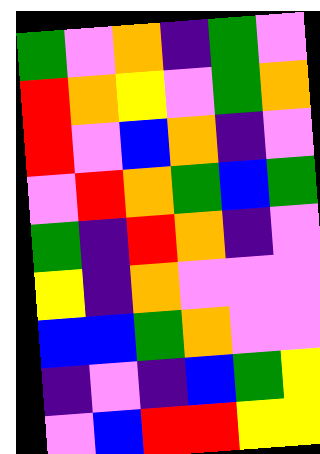[["green", "violet", "orange", "indigo", "green", "violet"], ["red", "orange", "yellow", "violet", "green", "orange"], ["red", "violet", "blue", "orange", "indigo", "violet"], ["violet", "red", "orange", "green", "blue", "green"], ["green", "indigo", "red", "orange", "indigo", "violet"], ["yellow", "indigo", "orange", "violet", "violet", "violet"], ["blue", "blue", "green", "orange", "violet", "violet"], ["indigo", "violet", "indigo", "blue", "green", "yellow"], ["violet", "blue", "red", "red", "yellow", "yellow"]]